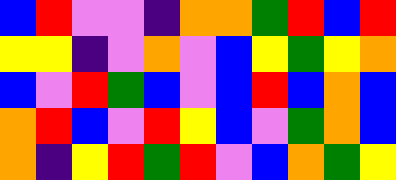[["blue", "red", "violet", "violet", "indigo", "orange", "orange", "green", "red", "blue", "red"], ["yellow", "yellow", "indigo", "violet", "orange", "violet", "blue", "yellow", "green", "yellow", "orange"], ["blue", "violet", "red", "green", "blue", "violet", "blue", "red", "blue", "orange", "blue"], ["orange", "red", "blue", "violet", "red", "yellow", "blue", "violet", "green", "orange", "blue"], ["orange", "indigo", "yellow", "red", "green", "red", "violet", "blue", "orange", "green", "yellow"]]